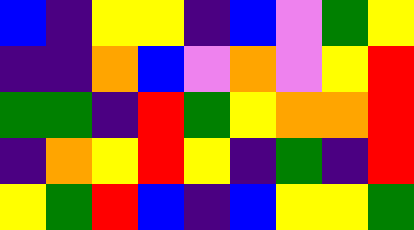[["blue", "indigo", "yellow", "yellow", "indigo", "blue", "violet", "green", "yellow"], ["indigo", "indigo", "orange", "blue", "violet", "orange", "violet", "yellow", "red"], ["green", "green", "indigo", "red", "green", "yellow", "orange", "orange", "red"], ["indigo", "orange", "yellow", "red", "yellow", "indigo", "green", "indigo", "red"], ["yellow", "green", "red", "blue", "indigo", "blue", "yellow", "yellow", "green"]]